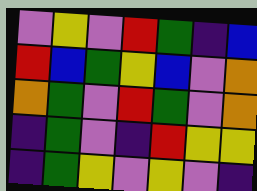[["violet", "yellow", "violet", "red", "green", "indigo", "blue"], ["red", "blue", "green", "yellow", "blue", "violet", "orange"], ["orange", "green", "violet", "red", "green", "violet", "orange"], ["indigo", "green", "violet", "indigo", "red", "yellow", "yellow"], ["indigo", "green", "yellow", "violet", "yellow", "violet", "indigo"]]